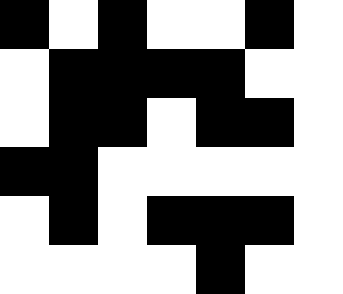[["black", "white", "black", "white", "white", "black", "white"], ["white", "black", "black", "black", "black", "white", "white"], ["white", "black", "black", "white", "black", "black", "white"], ["black", "black", "white", "white", "white", "white", "white"], ["white", "black", "white", "black", "black", "black", "white"], ["white", "white", "white", "white", "black", "white", "white"]]